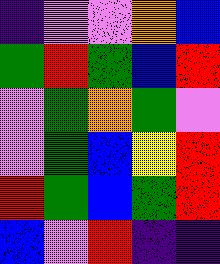[["indigo", "violet", "violet", "orange", "blue"], ["green", "red", "green", "blue", "red"], ["violet", "green", "orange", "green", "violet"], ["violet", "green", "blue", "yellow", "red"], ["red", "green", "blue", "green", "red"], ["blue", "violet", "red", "indigo", "indigo"]]